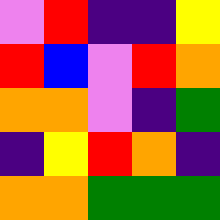[["violet", "red", "indigo", "indigo", "yellow"], ["red", "blue", "violet", "red", "orange"], ["orange", "orange", "violet", "indigo", "green"], ["indigo", "yellow", "red", "orange", "indigo"], ["orange", "orange", "green", "green", "green"]]